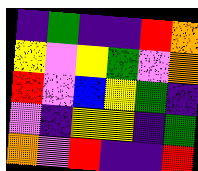[["indigo", "green", "indigo", "indigo", "red", "orange"], ["yellow", "violet", "yellow", "green", "violet", "orange"], ["red", "violet", "blue", "yellow", "green", "indigo"], ["violet", "indigo", "yellow", "yellow", "indigo", "green"], ["orange", "violet", "red", "indigo", "indigo", "red"]]